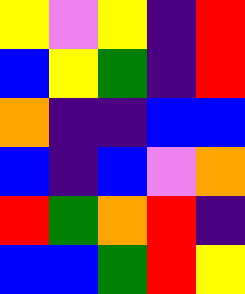[["yellow", "violet", "yellow", "indigo", "red"], ["blue", "yellow", "green", "indigo", "red"], ["orange", "indigo", "indigo", "blue", "blue"], ["blue", "indigo", "blue", "violet", "orange"], ["red", "green", "orange", "red", "indigo"], ["blue", "blue", "green", "red", "yellow"]]